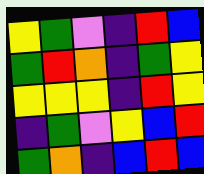[["yellow", "green", "violet", "indigo", "red", "blue"], ["green", "red", "orange", "indigo", "green", "yellow"], ["yellow", "yellow", "yellow", "indigo", "red", "yellow"], ["indigo", "green", "violet", "yellow", "blue", "red"], ["green", "orange", "indigo", "blue", "red", "blue"]]